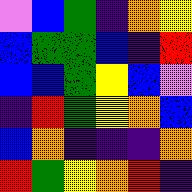[["violet", "blue", "green", "indigo", "orange", "yellow"], ["blue", "green", "green", "blue", "indigo", "red"], ["blue", "blue", "green", "yellow", "blue", "violet"], ["indigo", "red", "green", "yellow", "orange", "blue"], ["blue", "orange", "indigo", "indigo", "indigo", "orange"], ["red", "green", "yellow", "orange", "red", "indigo"]]